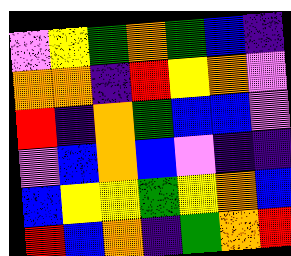[["violet", "yellow", "green", "orange", "green", "blue", "indigo"], ["orange", "orange", "indigo", "red", "yellow", "orange", "violet"], ["red", "indigo", "orange", "green", "blue", "blue", "violet"], ["violet", "blue", "orange", "blue", "violet", "indigo", "indigo"], ["blue", "yellow", "yellow", "green", "yellow", "orange", "blue"], ["red", "blue", "orange", "indigo", "green", "orange", "red"]]